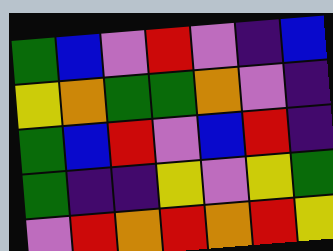[["green", "blue", "violet", "red", "violet", "indigo", "blue"], ["yellow", "orange", "green", "green", "orange", "violet", "indigo"], ["green", "blue", "red", "violet", "blue", "red", "indigo"], ["green", "indigo", "indigo", "yellow", "violet", "yellow", "green"], ["violet", "red", "orange", "red", "orange", "red", "yellow"]]